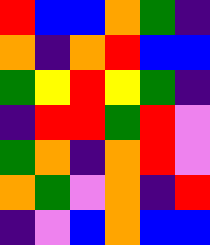[["red", "blue", "blue", "orange", "green", "indigo"], ["orange", "indigo", "orange", "red", "blue", "blue"], ["green", "yellow", "red", "yellow", "green", "indigo"], ["indigo", "red", "red", "green", "red", "violet"], ["green", "orange", "indigo", "orange", "red", "violet"], ["orange", "green", "violet", "orange", "indigo", "red"], ["indigo", "violet", "blue", "orange", "blue", "blue"]]